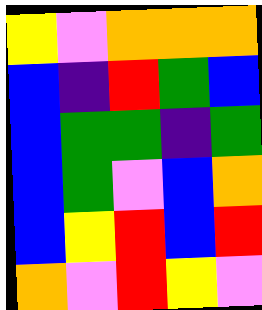[["yellow", "violet", "orange", "orange", "orange"], ["blue", "indigo", "red", "green", "blue"], ["blue", "green", "green", "indigo", "green"], ["blue", "green", "violet", "blue", "orange"], ["blue", "yellow", "red", "blue", "red"], ["orange", "violet", "red", "yellow", "violet"]]